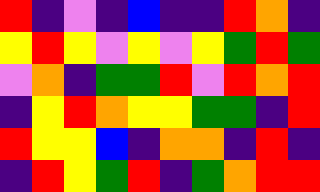[["red", "indigo", "violet", "indigo", "blue", "indigo", "indigo", "red", "orange", "indigo"], ["yellow", "red", "yellow", "violet", "yellow", "violet", "yellow", "green", "red", "green"], ["violet", "orange", "indigo", "green", "green", "red", "violet", "red", "orange", "red"], ["indigo", "yellow", "red", "orange", "yellow", "yellow", "green", "green", "indigo", "red"], ["red", "yellow", "yellow", "blue", "indigo", "orange", "orange", "indigo", "red", "indigo"], ["indigo", "red", "yellow", "green", "red", "indigo", "green", "orange", "red", "red"]]